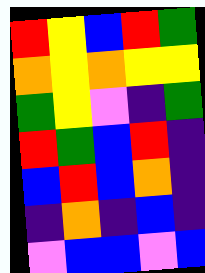[["red", "yellow", "blue", "red", "green"], ["orange", "yellow", "orange", "yellow", "yellow"], ["green", "yellow", "violet", "indigo", "green"], ["red", "green", "blue", "red", "indigo"], ["blue", "red", "blue", "orange", "indigo"], ["indigo", "orange", "indigo", "blue", "indigo"], ["violet", "blue", "blue", "violet", "blue"]]